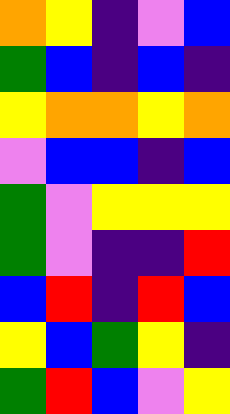[["orange", "yellow", "indigo", "violet", "blue"], ["green", "blue", "indigo", "blue", "indigo"], ["yellow", "orange", "orange", "yellow", "orange"], ["violet", "blue", "blue", "indigo", "blue"], ["green", "violet", "yellow", "yellow", "yellow"], ["green", "violet", "indigo", "indigo", "red"], ["blue", "red", "indigo", "red", "blue"], ["yellow", "blue", "green", "yellow", "indigo"], ["green", "red", "blue", "violet", "yellow"]]